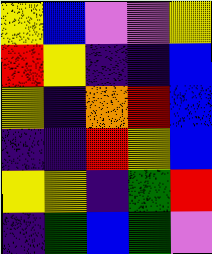[["yellow", "blue", "violet", "violet", "yellow"], ["red", "yellow", "indigo", "indigo", "blue"], ["yellow", "indigo", "orange", "red", "blue"], ["indigo", "indigo", "red", "yellow", "blue"], ["yellow", "yellow", "indigo", "green", "red"], ["indigo", "green", "blue", "green", "violet"]]